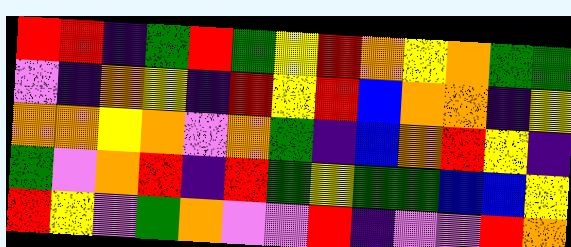[["red", "red", "indigo", "green", "red", "green", "yellow", "red", "orange", "yellow", "orange", "green", "green"], ["violet", "indigo", "orange", "yellow", "indigo", "red", "yellow", "red", "blue", "orange", "orange", "indigo", "yellow"], ["orange", "orange", "yellow", "orange", "violet", "orange", "green", "indigo", "blue", "orange", "red", "yellow", "indigo"], ["green", "violet", "orange", "red", "indigo", "red", "green", "yellow", "green", "green", "blue", "blue", "yellow"], ["red", "yellow", "violet", "green", "orange", "violet", "violet", "red", "indigo", "violet", "violet", "red", "orange"]]